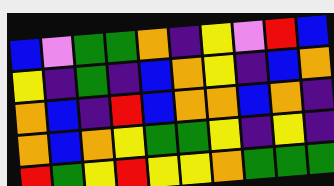[["blue", "violet", "green", "green", "orange", "indigo", "yellow", "violet", "red", "blue"], ["yellow", "indigo", "green", "indigo", "blue", "orange", "yellow", "indigo", "blue", "orange"], ["orange", "blue", "indigo", "red", "blue", "orange", "orange", "blue", "orange", "indigo"], ["orange", "blue", "orange", "yellow", "green", "green", "yellow", "indigo", "yellow", "indigo"], ["red", "green", "yellow", "red", "yellow", "yellow", "orange", "green", "green", "green"]]